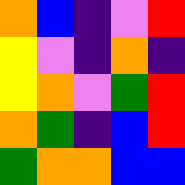[["orange", "blue", "indigo", "violet", "red"], ["yellow", "violet", "indigo", "orange", "indigo"], ["yellow", "orange", "violet", "green", "red"], ["orange", "green", "indigo", "blue", "red"], ["green", "orange", "orange", "blue", "blue"]]